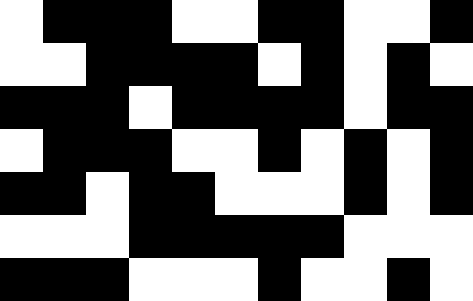[["white", "black", "black", "black", "white", "white", "black", "black", "white", "white", "black"], ["white", "white", "black", "black", "black", "black", "white", "black", "white", "black", "white"], ["black", "black", "black", "white", "black", "black", "black", "black", "white", "black", "black"], ["white", "black", "black", "black", "white", "white", "black", "white", "black", "white", "black"], ["black", "black", "white", "black", "black", "white", "white", "white", "black", "white", "black"], ["white", "white", "white", "black", "black", "black", "black", "black", "white", "white", "white"], ["black", "black", "black", "white", "white", "white", "black", "white", "white", "black", "white"]]